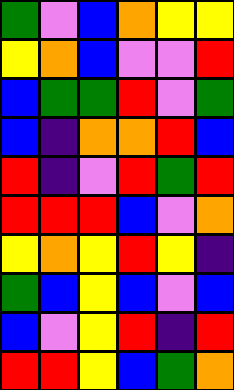[["green", "violet", "blue", "orange", "yellow", "yellow"], ["yellow", "orange", "blue", "violet", "violet", "red"], ["blue", "green", "green", "red", "violet", "green"], ["blue", "indigo", "orange", "orange", "red", "blue"], ["red", "indigo", "violet", "red", "green", "red"], ["red", "red", "red", "blue", "violet", "orange"], ["yellow", "orange", "yellow", "red", "yellow", "indigo"], ["green", "blue", "yellow", "blue", "violet", "blue"], ["blue", "violet", "yellow", "red", "indigo", "red"], ["red", "red", "yellow", "blue", "green", "orange"]]